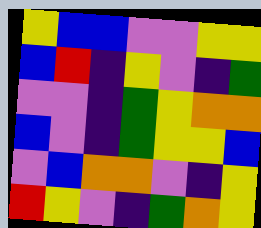[["yellow", "blue", "blue", "violet", "violet", "yellow", "yellow"], ["blue", "red", "indigo", "yellow", "violet", "indigo", "green"], ["violet", "violet", "indigo", "green", "yellow", "orange", "orange"], ["blue", "violet", "indigo", "green", "yellow", "yellow", "blue"], ["violet", "blue", "orange", "orange", "violet", "indigo", "yellow"], ["red", "yellow", "violet", "indigo", "green", "orange", "yellow"]]